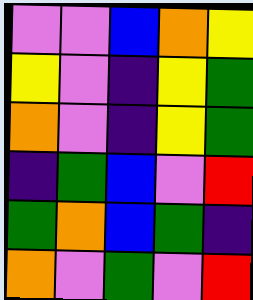[["violet", "violet", "blue", "orange", "yellow"], ["yellow", "violet", "indigo", "yellow", "green"], ["orange", "violet", "indigo", "yellow", "green"], ["indigo", "green", "blue", "violet", "red"], ["green", "orange", "blue", "green", "indigo"], ["orange", "violet", "green", "violet", "red"]]